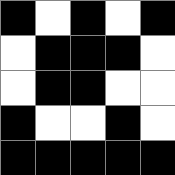[["black", "white", "black", "white", "black"], ["white", "black", "black", "black", "white"], ["white", "black", "black", "white", "white"], ["black", "white", "white", "black", "white"], ["black", "black", "black", "black", "black"]]